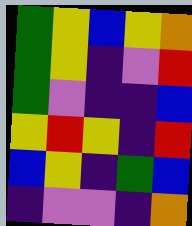[["green", "yellow", "blue", "yellow", "orange"], ["green", "yellow", "indigo", "violet", "red"], ["green", "violet", "indigo", "indigo", "blue"], ["yellow", "red", "yellow", "indigo", "red"], ["blue", "yellow", "indigo", "green", "blue"], ["indigo", "violet", "violet", "indigo", "orange"]]